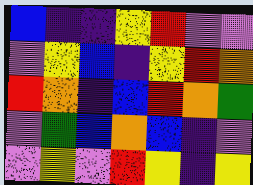[["blue", "indigo", "indigo", "yellow", "red", "violet", "violet"], ["violet", "yellow", "blue", "indigo", "yellow", "red", "orange"], ["red", "orange", "indigo", "blue", "red", "orange", "green"], ["violet", "green", "blue", "orange", "blue", "indigo", "violet"], ["violet", "yellow", "violet", "red", "yellow", "indigo", "yellow"]]